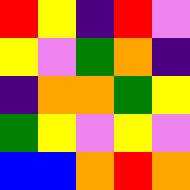[["red", "yellow", "indigo", "red", "violet"], ["yellow", "violet", "green", "orange", "indigo"], ["indigo", "orange", "orange", "green", "yellow"], ["green", "yellow", "violet", "yellow", "violet"], ["blue", "blue", "orange", "red", "orange"]]